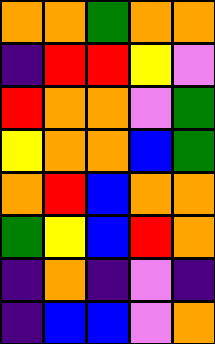[["orange", "orange", "green", "orange", "orange"], ["indigo", "red", "red", "yellow", "violet"], ["red", "orange", "orange", "violet", "green"], ["yellow", "orange", "orange", "blue", "green"], ["orange", "red", "blue", "orange", "orange"], ["green", "yellow", "blue", "red", "orange"], ["indigo", "orange", "indigo", "violet", "indigo"], ["indigo", "blue", "blue", "violet", "orange"]]